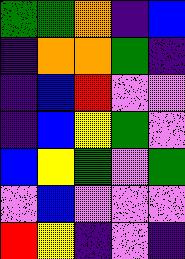[["green", "green", "orange", "indigo", "blue"], ["indigo", "orange", "orange", "green", "indigo"], ["indigo", "blue", "red", "violet", "violet"], ["indigo", "blue", "yellow", "green", "violet"], ["blue", "yellow", "green", "violet", "green"], ["violet", "blue", "violet", "violet", "violet"], ["red", "yellow", "indigo", "violet", "indigo"]]